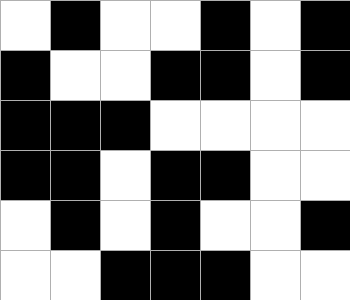[["white", "black", "white", "white", "black", "white", "black"], ["black", "white", "white", "black", "black", "white", "black"], ["black", "black", "black", "white", "white", "white", "white"], ["black", "black", "white", "black", "black", "white", "white"], ["white", "black", "white", "black", "white", "white", "black"], ["white", "white", "black", "black", "black", "white", "white"]]